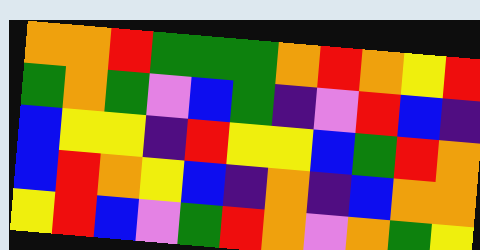[["orange", "orange", "red", "green", "green", "green", "orange", "red", "orange", "yellow", "red"], ["green", "orange", "green", "violet", "blue", "green", "indigo", "violet", "red", "blue", "indigo"], ["blue", "yellow", "yellow", "indigo", "red", "yellow", "yellow", "blue", "green", "red", "orange"], ["blue", "red", "orange", "yellow", "blue", "indigo", "orange", "indigo", "blue", "orange", "orange"], ["yellow", "red", "blue", "violet", "green", "red", "orange", "violet", "orange", "green", "yellow"]]